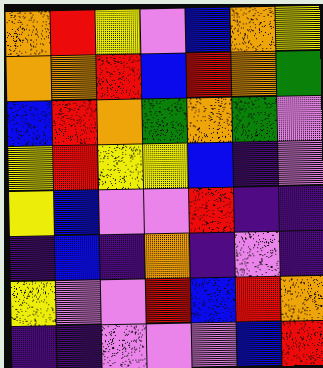[["orange", "red", "yellow", "violet", "blue", "orange", "yellow"], ["orange", "orange", "red", "blue", "red", "orange", "green"], ["blue", "red", "orange", "green", "orange", "green", "violet"], ["yellow", "red", "yellow", "yellow", "blue", "indigo", "violet"], ["yellow", "blue", "violet", "violet", "red", "indigo", "indigo"], ["indigo", "blue", "indigo", "orange", "indigo", "violet", "indigo"], ["yellow", "violet", "violet", "red", "blue", "red", "orange"], ["indigo", "indigo", "violet", "violet", "violet", "blue", "red"]]